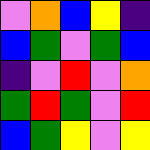[["violet", "orange", "blue", "yellow", "indigo"], ["blue", "green", "violet", "green", "blue"], ["indigo", "violet", "red", "violet", "orange"], ["green", "red", "green", "violet", "red"], ["blue", "green", "yellow", "violet", "yellow"]]